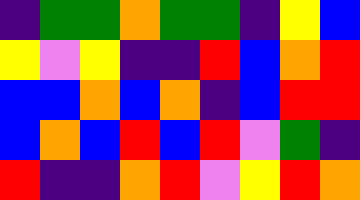[["indigo", "green", "green", "orange", "green", "green", "indigo", "yellow", "blue"], ["yellow", "violet", "yellow", "indigo", "indigo", "red", "blue", "orange", "red"], ["blue", "blue", "orange", "blue", "orange", "indigo", "blue", "red", "red"], ["blue", "orange", "blue", "red", "blue", "red", "violet", "green", "indigo"], ["red", "indigo", "indigo", "orange", "red", "violet", "yellow", "red", "orange"]]